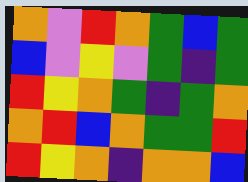[["orange", "violet", "red", "orange", "green", "blue", "green"], ["blue", "violet", "yellow", "violet", "green", "indigo", "green"], ["red", "yellow", "orange", "green", "indigo", "green", "orange"], ["orange", "red", "blue", "orange", "green", "green", "red"], ["red", "yellow", "orange", "indigo", "orange", "orange", "blue"]]